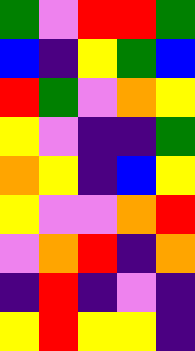[["green", "violet", "red", "red", "green"], ["blue", "indigo", "yellow", "green", "blue"], ["red", "green", "violet", "orange", "yellow"], ["yellow", "violet", "indigo", "indigo", "green"], ["orange", "yellow", "indigo", "blue", "yellow"], ["yellow", "violet", "violet", "orange", "red"], ["violet", "orange", "red", "indigo", "orange"], ["indigo", "red", "indigo", "violet", "indigo"], ["yellow", "red", "yellow", "yellow", "indigo"]]